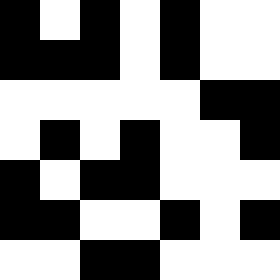[["black", "white", "black", "white", "black", "white", "white"], ["black", "black", "black", "white", "black", "white", "white"], ["white", "white", "white", "white", "white", "black", "black"], ["white", "black", "white", "black", "white", "white", "black"], ["black", "white", "black", "black", "white", "white", "white"], ["black", "black", "white", "white", "black", "white", "black"], ["white", "white", "black", "black", "white", "white", "white"]]